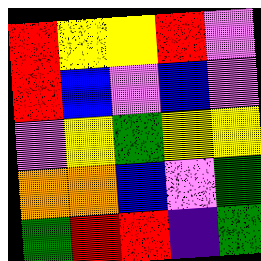[["red", "yellow", "yellow", "red", "violet"], ["red", "blue", "violet", "blue", "violet"], ["violet", "yellow", "green", "yellow", "yellow"], ["orange", "orange", "blue", "violet", "green"], ["green", "red", "red", "indigo", "green"]]